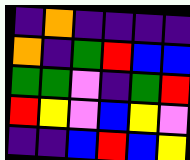[["indigo", "orange", "indigo", "indigo", "indigo", "indigo"], ["orange", "indigo", "green", "red", "blue", "blue"], ["green", "green", "violet", "indigo", "green", "red"], ["red", "yellow", "violet", "blue", "yellow", "violet"], ["indigo", "indigo", "blue", "red", "blue", "yellow"]]